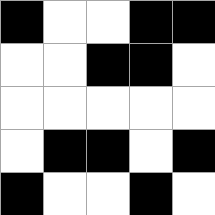[["black", "white", "white", "black", "black"], ["white", "white", "black", "black", "white"], ["white", "white", "white", "white", "white"], ["white", "black", "black", "white", "black"], ["black", "white", "white", "black", "white"]]